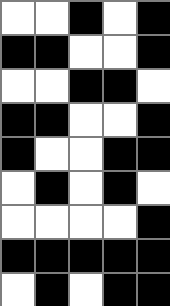[["white", "white", "black", "white", "black"], ["black", "black", "white", "white", "black"], ["white", "white", "black", "black", "white"], ["black", "black", "white", "white", "black"], ["black", "white", "white", "black", "black"], ["white", "black", "white", "black", "white"], ["white", "white", "white", "white", "black"], ["black", "black", "black", "black", "black"], ["white", "black", "white", "black", "black"]]